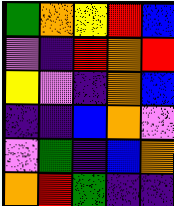[["green", "orange", "yellow", "red", "blue"], ["violet", "indigo", "red", "orange", "red"], ["yellow", "violet", "indigo", "orange", "blue"], ["indigo", "indigo", "blue", "orange", "violet"], ["violet", "green", "indigo", "blue", "orange"], ["orange", "red", "green", "indigo", "indigo"]]